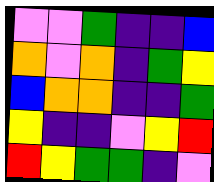[["violet", "violet", "green", "indigo", "indigo", "blue"], ["orange", "violet", "orange", "indigo", "green", "yellow"], ["blue", "orange", "orange", "indigo", "indigo", "green"], ["yellow", "indigo", "indigo", "violet", "yellow", "red"], ["red", "yellow", "green", "green", "indigo", "violet"]]